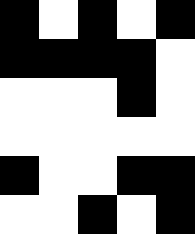[["black", "white", "black", "white", "black"], ["black", "black", "black", "black", "white"], ["white", "white", "white", "black", "white"], ["white", "white", "white", "white", "white"], ["black", "white", "white", "black", "black"], ["white", "white", "black", "white", "black"]]